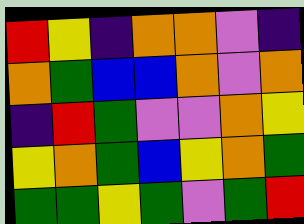[["red", "yellow", "indigo", "orange", "orange", "violet", "indigo"], ["orange", "green", "blue", "blue", "orange", "violet", "orange"], ["indigo", "red", "green", "violet", "violet", "orange", "yellow"], ["yellow", "orange", "green", "blue", "yellow", "orange", "green"], ["green", "green", "yellow", "green", "violet", "green", "red"]]